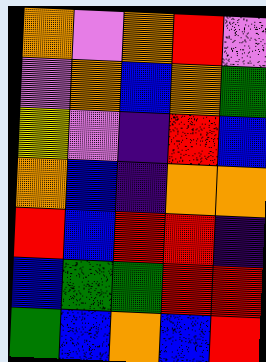[["orange", "violet", "orange", "red", "violet"], ["violet", "orange", "blue", "orange", "green"], ["yellow", "violet", "indigo", "red", "blue"], ["orange", "blue", "indigo", "orange", "orange"], ["red", "blue", "red", "red", "indigo"], ["blue", "green", "green", "red", "red"], ["green", "blue", "orange", "blue", "red"]]